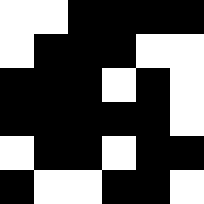[["white", "white", "black", "black", "black", "black"], ["white", "black", "black", "black", "white", "white"], ["black", "black", "black", "white", "black", "white"], ["black", "black", "black", "black", "black", "white"], ["white", "black", "black", "white", "black", "black"], ["black", "white", "white", "black", "black", "white"]]